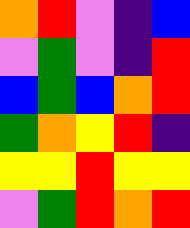[["orange", "red", "violet", "indigo", "blue"], ["violet", "green", "violet", "indigo", "red"], ["blue", "green", "blue", "orange", "red"], ["green", "orange", "yellow", "red", "indigo"], ["yellow", "yellow", "red", "yellow", "yellow"], ["violet", "green", "red", "orange", "red"]]